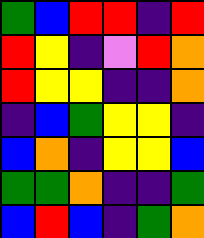[["green", "blue", "red", "red", "indigo", "red"], ["red", "yellow", "indigo", "violet", "red", "orange"], ["red", "yellow", "yellow", "indigo", "indigo", "orange"], ["indigo", "blue", "green", "yellow", "yellow", "indigo"], ["blue", "orange", "indigo", "yellow", "yellow", "blue"], ["green", "green", "orange", "indigo", "indigo", "green"], ["blue", "red", "blue", "indigo", "green", "orange"]]